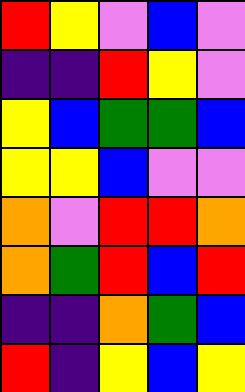[["red", "yellow", "violet", "blue", "violet"], ["indigo", "indigo", "red", "yellow", "violet"], ["yellow", "blue", "green", "green", "blue"], ["yellow", "yellow", "blue", "violet", "violet"], ["orange", "violet", "red", "red", "orange"], ["orange", "green", "red", "blue", "red"], ["indigo", "indigo", "orange", "green", "blue"], ["red", "indigo", "yellow", "blue", "yellow"]]